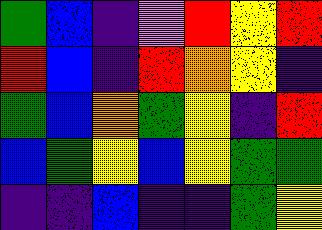[["green", "blue", "indigo", "violet", "red", "yellow", "red"], ["red", "blue", "indigo", "red", "orange", "yellow", "indigo"], ["green", "blue", "orange", "green", "yellow", "indigo", "red"], ["blue", "green", "yellow", "blue", "yellow", "green", "green"], ["indigo", "indigo", "blue", "indigo", "indigo", "green", "yellow"]]